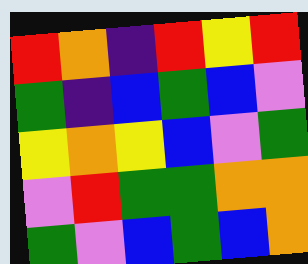[["red", "orange", "indigo", "red", "yellow", "red"], ["green", "indigo", "blue", "green", "blue", "violet"], ["yellow", "orange", "yellow", "blue", "violet", "green"], ["violet", "red", "green", "green", "orange", "orange"], ["green", "violet", "blue", "green", "blue", "orange"]]